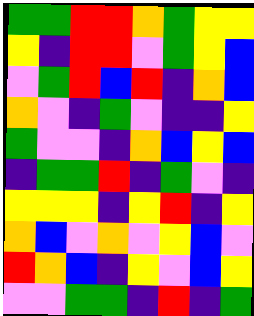[["green", "green", "red", "red", "orange", "green", "yellow", "yellow"], ["yellow", "indigo", "red", "red", "violet", "green", "yellow", "blue"], ["violet", "green", "red", "blue", "red", "indigo", "orange", "blue"], ["orange", "violet", "indigo", "green", "violet", "indigo", "indigo", "yellow"], ["green", "violet", "violet", "indigo", "orange", "blue", "yellow", "blue"], ["indigo", "green", "green", "red", "indigo", "green", "violet", "indigo"], ["yellow", "yellow", "yellow", "indigo", "yellow", "red", "indigo", "yellow"], ["orange", "blue", "violet", "orange", "violet", "yellow", "blue", "violet"], ["red", "orange", "blue", "indigo", "yellow", "violet", "blue", "yellow"], ["violet", "violet", "green", "green", "indigo", "red", "indigo", "green"]]